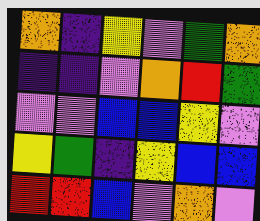[["orange", "indigo", "yellow", "violet", "green", "orange"], ["indigo", "indigo", "violet", "orange", "red", "green"], ["violet", "violet", "blue", "blue", "yellow", "violet"], ["yellow", "green", "indigo", "yellow", "blue", "blue"], ["red", "red", "blue", "violet", "orange", "violet"]]